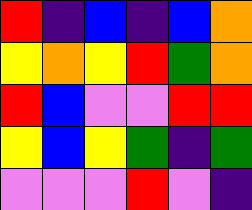[["red", "indigo", "blue", "indigo", "blue", "orange"], ["yellow", "orange", "yellow", "red", "green", "orange"], ["red", "blue", "violet", "violet", "red", "red"], ["yellow", "blue", "yellow", "green", "indigo", "green"], ["violet", "violet", "violet", "red", "violet", "indigo"]]